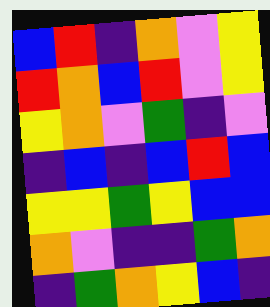[["blue", "red", "indigo", "orange", "violet", "yellow"], ["red", "orange", "blue", "red", "violet", "yellow"], ["yellow", "orange", "violet", "green", "indigo", "violet"], ["indigo", "blue", "indigo", "blue", "red", "blue"], ["yellow", "yellow", "green", "yellow", "blue", "blue"], ["orange", "violet", "indigo", "indigo", "green", "orange"], ["indigo", "green", "orange", "yellow", "blue", "indigo"]]